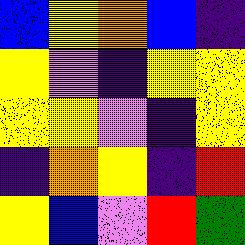[["blue", "yellow", "orange", "blue", "indigo"], ["yellow", "violet", "indigo", "yellow", "yellow"], ["yellow", "yellow", "violet", "indigo", "yellow"], ["indigo", "orange", "yellow", "indigo", "red"], ["yellow", "blue", "violet", "red", "green"]]